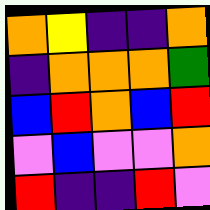[["orange", "yellow", "indigo", "indigo", "orange"], ["indigo", "orange", "orange", "orange", "green"], ["blue", "red", "orange", "blue", "red"], ["violet", "blue", "violet", "violet", "orange"], ["red", "indigo", "indigo", "red", "violet"]]